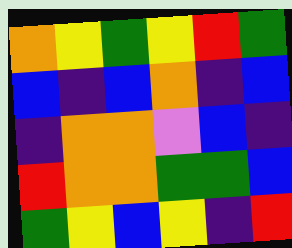[["orange", "yellow", "green", "yellow", "red", "green"], ["blue", "indigo", "blue", "orange", "indigo", "blue"], ["indigo", "orange", "orange", "violet", "blue", "indigo"], ["red", "orange", "orange", "green", "green", "blue"], ["green", "yellow", "blue", "yellow", "indigo", "red"]]